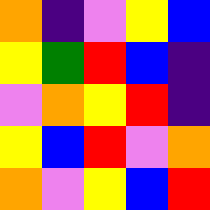[["orange", "indigo", "violet", "yellow", "blue"], ["yellow", "green", "red", "blue", "indigo"], ["violet", "orange", "yellow", "red", "indigo"], ["yellow", "blue", "red", "violet", "orange"], ["orange", "violet", "yellow", "blue", "red"]]